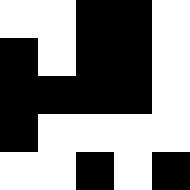[["white", "white", "black", "black", "white"], ["black", "white", "black", "black", "white"], ["black", "black", "black", "black", "white"], ["black", "white", "white", "white", "white"], ["white", "white", "black", "white", "black"]]